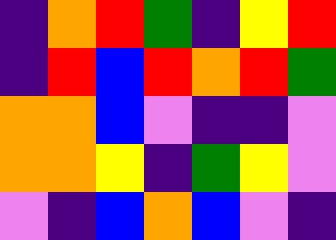[["indigo", "orange", "red", "green", "indigo", "yellow", "red"], ["indigo", "red", "blue", "red", "orange", "red", "green"], ["orange", "orange", "blue", "violet", "indigo", "indigo", "violet"], ["orange", "orange", "yellow", "indigo", "green", "yellow", "violet"], ["violet", "indigo", "blue", "orange", "blue", "violet", "indigo"]]